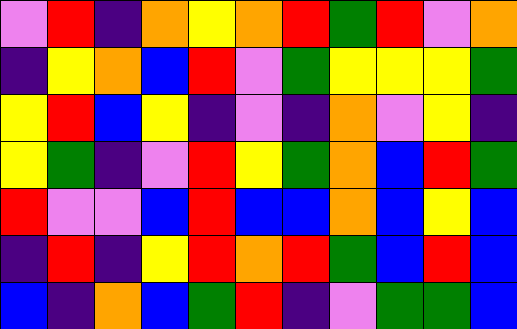[["violet", "red", "indigo", "orange", "yellow", "orange", "red", "green", "red", "violet", "orange"], ["indigo", "yellow", "orange", "blue", "red", "violet", "green", "yellow", "yellow", "yellow", "green"], ["yellow", "red", "blue", "yellow", "indigo", "violet", "indigo", "orange", "violet", "yellow", "indigo"], ["yellow", "green", "indigo", "violet", "red", "yellow", "green", "orange", "blue", "red", "green"], ["red", "violet", "violet", "blue", "red", "blue", "blue", "orange", "blue", "yellow", "blue"], ["indigo", "red", "indigo", "yellow", "red", "orange", "red", "green", "blue", "red", "blue"], ["blue", "indigo", "orange", "blue", "green", "red", "indigo", "violet", "green", "green", "blue"]]